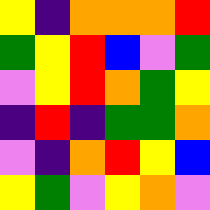[["yellow", "indigo", "orange", "orange", "orange", "red"], ["green", "yellow", "red", "blue", "violet", "green"], ["violet", "yellow", "red", "orange", "green", "yellow"], ["indigo", "red", "indigo", "green", "green", "orange"], ["violet", "indigo", "orange", "red", "yellow", "blue"], ["yellow", "green", "violet", "yellow", "orange", "violet"]]